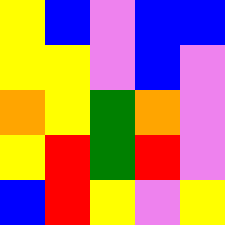[["yellow", "blue", "violet", "blue", "blue"], ["yellow", "yellow", "violet", "blue", "violet"], ["orange", "yellow", "green", "orange", "violet"], ["yellow", "red", "green", "red", "violet"], ["blue", "red", "yellow", "violet", "yellow"]]